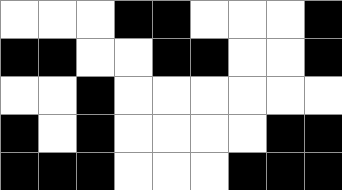[["white", "white", "white", "black", "black", "white", "white", "white", "black"], ["black", "black", "white", "white", "black", "black", "white", "white", "black"], ["white", "white", "black", "white", "white", "white", "white", "white", "white"], ["black", "white", "black", "white", "white", "white", "white", "black", "black"], ["black", "black", "black", "white", "white", "white", "black", "black", "black"]]